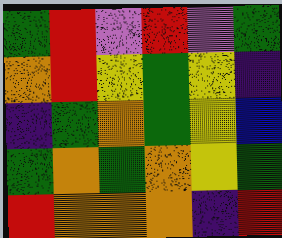[["green", "red", "violet", "red", "violet", "green"], ["orange", "red", "yellow", "green", "yellow", "indigo"], ["indigo", "green", "orange", "green", "yellow", "blue"], ["green", "orange", "green", "orange", "yellow", "green"], ["red", "orange", "orange", "orange", "indigo", "red"]]